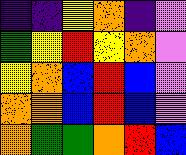[["indigo", "indigo", "yellow", "orange", "indigo", "violet"], ["green", "yellow", "red", "yellow", "orange", "violet"], ["yellow", "orange", "blue", "red", "blue", "violet"], ["orange", "orange", "blue", "red", "blue", "violet"], ["orange", "green", "green", "orange", "red", "blue"]]